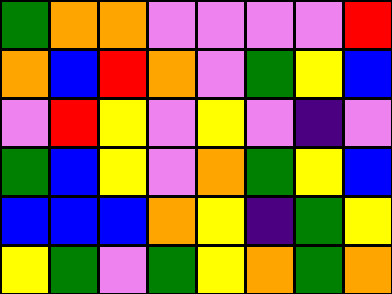[["green", "orange", "orange", "violet", "violet", "violet", "violet", "red"], ["orange", "blue", "red", "orange", "violet", "green", "yellow", "blue"], ["violet", "red", "yellow", "violet", "yellow", "violet", "indigo", "violet"], ["green", "blue", "yellow", "violet", "orange", "green", "yellow", "blue"], ["blue", "blue", "blue", "orange", "yellow", "indigo", "green", "yellow"], ["yellow", "green", "violet", "green", "yellow", "orange", "green", "orange"]]